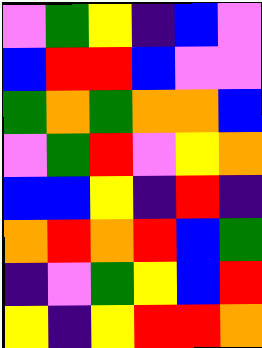[["violet", "green", "yellow", "indigo", "blue", "violet"], ["blue", "red", "red", "blue", "violet", "violet"], ["green", "orange", "green", "orange", "orange", "blue"], ["violet", "green", "red", "violet", "yellow", "orange"], ["blue", "blue", "yellow", "indigo", "red", "indigo"], ["orange", "red", "orange", "red", "blue", "green"], ["indigo", "violet", "green", "yellow", "blue", "red"], ["yellow", "indigo", "yellow", "red", "red", "orange"]]